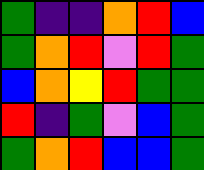[["green", "indigo", "indigo", "orange", "red", "blue"], ["green", "orange", "red", "violet", "red", "green"], ["blue", "orange", "yellow", "red", "green", "green"], ["red", "indigo", "green", "violet", "blue", "green"], ["green", "orange", "red", "blue", "blue", "green"]]